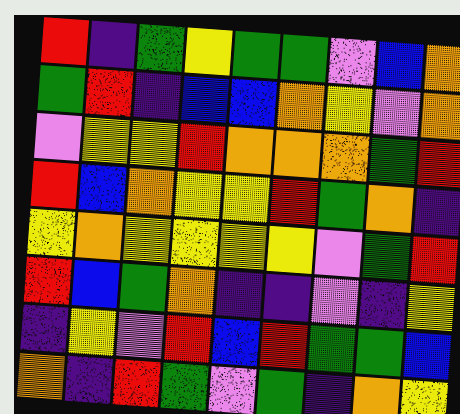[["red", "indigo", "green", "yellow", "green", "green", "violet", "blue", "orange"], ["green", "red", "indigo", "blue", "blue", "orange", "yellow", "violet", "orange"], ["violet", "yellow", "yellow", "red", "orange", "orange", "orange", "green", "red"], ["red", "blue", "orange", "yellow", "yellow", "red", "green", "orange", "indigo"], ["yellow", "orange", "yellow", "yellow", "yellow", "yellow", "violet", "green", "red"], ["red", "blue", "green", "orange", "indigo", "indigo", "violet", "indigo", "yellow"], ["indigo", "yellow", "violet", "red", "blue", "red", "green", "green", "blue"], ["orange", "indigo", "red", "green", "violet", "green", "indigo", "orange", "yellow"]]